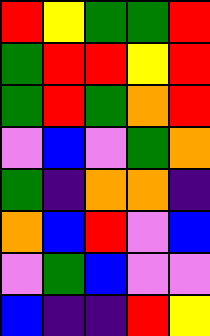[["red", "yellow", "green", "green", "red"], ["green", "red", "red", "yellow", "red"], ["green", "red", "green", "orange", "red"], ["violet", "blue", "violet", "green", "orange"], ["green", "indigo", "orange", "orange", "indigo"], ["orange", "blue", "red", "violet", "blue"], ["violet", "green", "blue", "violet", "violet"], ["blue", "indigo", "indigo", "red", "yellow"]]